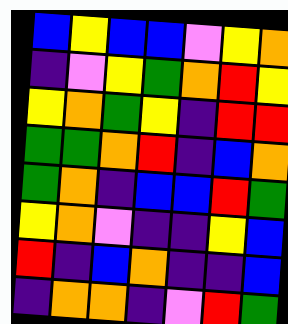[["blue", "yellow", "blue", "blue", "violet", "yellow", "orange"], ["indigo", "violet", "yellow", "green", "orange", "red", "yellow"], ["yellow", "orange", "green", "yellow", "indigo", "red", "red"], ["green", "green", "orange", "red", "indigo", "blue", "orange"], ["green", "orange", "indigo", "blue", "blue", "red", "green"], ["yellow", "orange", "violet", "indigo", "indigo", "yellow", "blue"], ["red", "indigo", "blue", "orange", "indigo", "indigo", "blue"], ["indigo", "orange", "orange", "indigo", "violet", "red", "green"]]